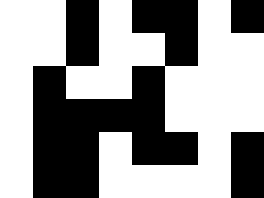[["white", "white", "black", "white", "black", "black", "white", "black"], ["white", "white", "black", "white", "white", "black", "white", "white"], ["white", "black", "white", "white", "black", "white", "white", "white"], ["white", "black", "black", "black", "black", "white", "white", "white"], ["white", "black", "black", "white", "black", "black", "white", "black"], ["white", "black", "black", "white", "white", "white", "white", "black"]]